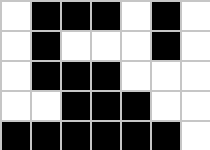[["white", "black", "black", "black", "white", "black", "white"], ["white", "black", "white", "white", "white", "black", "white"], ["white", "black", "black", "black", "white", "white", "white"], ["white", "white", "black", "black", "black", "white", "white"], ["black", "black", "black", "black", "black", "black", "white"]]